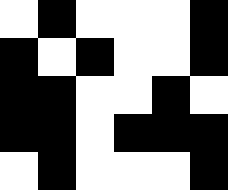[["white", "black", "white", "white", "white", "black"], ["black", "white", "black", "white", "white", "black"], ["black", "black", "white", "white", "black", "white"], ["black", "black", "white", "black", "black", "black"], ["white", "black", "white", "white", "white", "black"]]